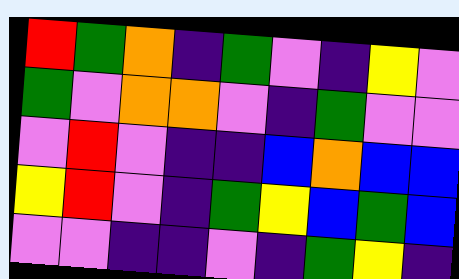[["red", "green", "orange", "indigo", "green", "violet", "indigo", "yellow", "violet"], ["green", "violet", "orange", "orange", "violet", "indigo", "green", "violet", "violet"], ["violet", "red", "violet", "indigo", "indigo", "blue", "orange", "blue", "blue"], ["yellow", "red", "violet", "indigo", "green", "yellow", "blue", "green", "blue"], ["violet", "violet", "indigo", "indigo", "violet", "indigo", "green", "yellow", "indigo"]]